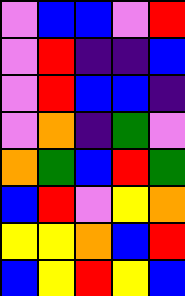[["violet", "blue", "blue", "violet", "red"], ["violet", "red", "indigo", "indigo", "blue"], ["violet", "red", "blue", "blue", "indigo"], ["violet", "orange", "indigo", "green", "violet"], ["orange", "green", "blue", "red", "green"], ["blue", "red", "violet", "yellow", "orange"], ["yellow", "yellow", "orange", "blue", "red"], ["blue", "yellow", "red", "yellow", "blue"]]